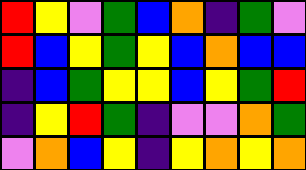[["red", "yellow", "violet", "green", "blue", "orange", "indigo", "green", "violet"], ["red", "blue", "yellow", "green", "yellow", "blue", "orange", "blue", "blue"], ["indigo", "blue", "green", "yellow", "yellow", "blue", "yellow", "green", "red"], ["indigo", "yellow", "red", "green", "indigo", "violet", "violet", "orange", "green"], ["violet", "orange", "blue", "yellow", "indigo", "yellow", "orange", "yellow", "orange"]]